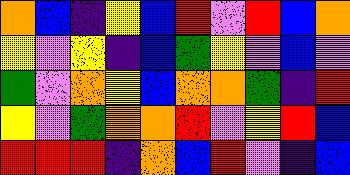[["orange", "blue", "indigo", "yellow", "blue", "red", "violet", "red", "blue", "orange"], ["yellow", "violet", "yellow", "indigo", "blue", "green", "yellow", "violet", "blue", "violet"], ["green", "violet", "orange", "yellow", "blue", "orange", "orange", "green", "indigo", "red"], ["yellow", "violet", "green", "orange", "orange", "red", "violet", "yellow", "red", "blue"], ["red", "red", "red", "indigo", "orange", "blue", "red", "violet", "indigo", "blue"]]